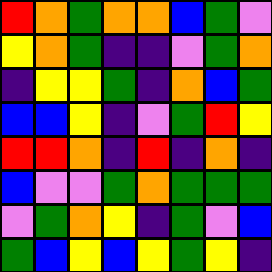[["red", "orange", "green", "orange", "orange", "blue", "green", "violet"], ["yellow", "orange", "green", "indigo", "indigo", "violet", "green", "orange"], ["indigo", "yellow", "yellow", "green", "indigo", "orange", "blue", "green"], ["blue", "blue", "yellow", "indigo", "violet", "green", "red", "yellow"], ["red", "red", "orange", "indigo", "red", "indigo", "orange", "indigo"], ["blue", "violet", "violet", "green", "orange", "green", "green", "green"], ["violet", "green", "orange", "yellow", "indigo", "green", "violet", "blue"], ["green", "blue", "yellow", "blue", "yellow", "green", "yellow", "indigo"]]